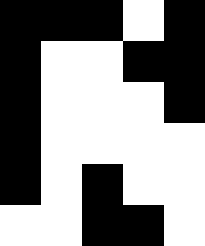[["black", "black", "black", "white", "black"], ["black", "white", "white", "black", "black"], ["black", "white", "white", "white", "black"], ["black", "white", "white", "white", "white"], ["black", "white", "black", "white", "white"], ["white", "white", "black", "black", "white"]]